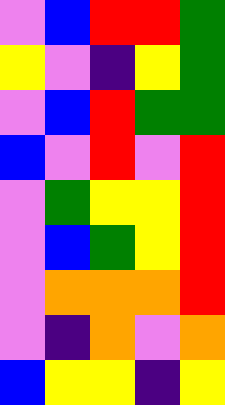[["violet", "blue", "red", "red", "green"], ["yellow", "violet", "indigo", "yellow", "green"], ["violet", "blue", "red", "green", "green"], ["blue", "violet", "red", "violet", "red"], ["violet", "green", "yellow", "yellow", "red"], ["violet", "blue", "green", "yellow", "red"], ["violet", "orange", "orange", "orange", "red"], ["violet", "indigo", "orange", "violet", "orange"], ["blue", "yellow", "yellow", "indigo", "yellow"]]